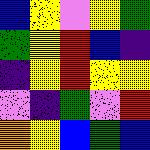[["blue", "yellow", "violet", "yellow", "green"], ["green", "yellow", "red", "blue", "indigo"], ["indigo", "yellow", "red", "yellow", "yellow"], ["violet", "indigo", "green", "violet", "red"], ["orange", "yellow", "blue", "green", "blue"]]